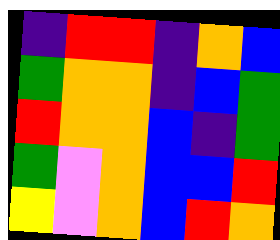[["indigo", "red", "red", "indigo", "orange", "blue"], ["green", "orange", "orange", "indigo", "blue", "green"], ["red", "orange", "orange", "blue", "indigo", "green"], ["green", "violet", "orange", "blue", "blue", "red"], ["yellow", "violet", "orange", "blue", "red", "orange"]]